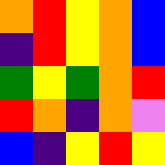[["orange", "red", "yellow", "orange", "blue"], ["indigo", "red", "yellow", "orange", "blue"], ["green", "yellow", "green", "orange", "red"], ["red", "orange", "indigo", "orange", "violet"], ["blue", "indigo", "yellow", "red", "yellow"]]